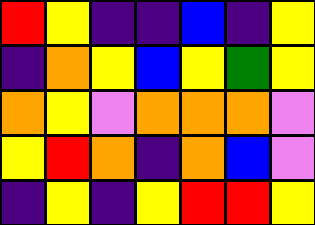[["red", "yellow", "indigo", "indigo", "blue", "indigo", "yellow"], ["indigo", "orange", "yellow", "blue", "yellow", "green", "yellow"], ["orange", "yellow", "violet", "orange", "orange", "orange", "violet"], ["yellow", "red", "orange", "indigo", "orange", "blue", "violet"], ["indigo", "yellow", "indigo", "yellow", "red", "red", "yellow"]]